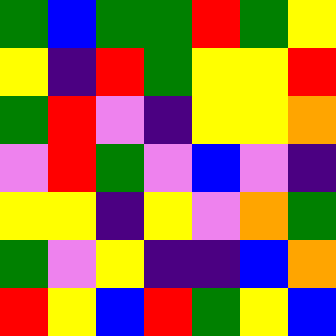[["green", "blue", "green", "green", "red", "green", "yellow"], ["yellow", "indigo", "red", "green", "yellow", "yellow", "red"], ["green", "red", "violet", "indigo", "yellow", "yellow", "orange"], ["violet", "red", "green", "violet", "blue", "violet", "indigo"], ["yellow", "yellow", "indigo", "yellow", "violet", "orange", "green"], ["green", "violet", "yellow", "indigo", "indigo", "blue", "orange"], ["red", "yellow", "blue", "red", "green", "yellow", "blue"]]